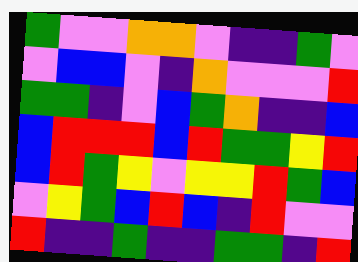[["green", "violet", "violet", "orange", "orange", "violet", "indigo", "indigo", "green", "violet"], ["violet", "blue", "blue", "violet", "indigo", "orange", "violet", "violet", "violet", "red"], ["green", "green", "indigo", "violet", "blue", "green", "orange", "indigo", "indigo", "blue"], ["blue", "red", "red", "red", "blue", "red", "green", "green", "yellow", "red"], ["blue", "red", "green", "yellow", "violet", "yellow", "yellow", "red", "green", "blue"], ["violet", "yellow", "green", "blue", "red", "blue", "indigo", "red", "violet", "violet"], ["red", "indigo", "indigo", "green", "indigo", "indigo", "green", "green", "indigo", "red"]]